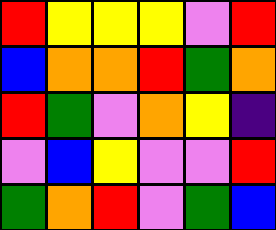[["red", "yellow", "yellow", "yellow", "violet", "red"], ["blue", "orange", "orange", "red", "green", "orange"], ["red", "green", "violet", "orange", "yellow", "indigo"], ["violet", "blue", "yellow", "violet", "violet", "red"], ["green", "orange", "red", "violet", "green", "blue"]]